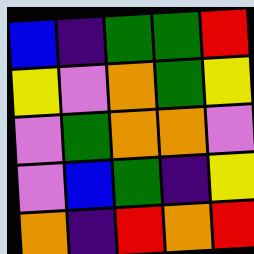[["blue", "indigo", "green", "green", "red"], ["yellow", "violet", "orange", "green", "yellow"], ["violet", "green", "orange", "orange", "violet"], ["violet", "blue", "green", "indigo", "yellow"], ["orange", "indigo", "red", "orange", "red"]]